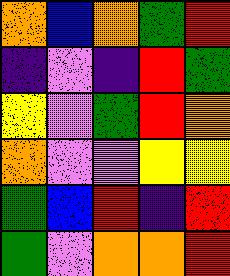[["orange", "blue", "orange", "green", "red"], ["indigo", "violet", "indigo", "red", "green"], ["yellow", "violet", "green", "red", "orange"], ["orange", "violet", "violet", "yellow", "yellow"], ["green", "blue", "red", "indigo", "red"], ["green", "violet", "orange", "orange", "red"]]